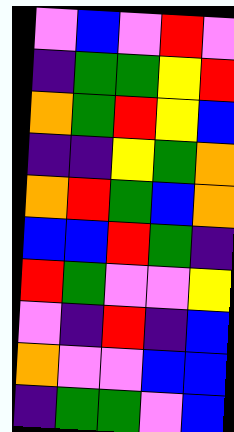[["violet", "blue", "violet", "red", "violet"], ["indigo", "green", "green", "yellow", "red"], ["orange", "green", "red", "yellow", "blue"], ["indigo", "indigo", "yellow", "green", "orange"], ["orange", "red", "green", "blue", "orange"], ["blue", "blue", "red", "green", "indigo"], ["red", "green", "violet", "violet", "yellow"], ["violet", "indigo", "red", "indigo", "blue"], ["orange", "violet", "violet", "blue", "blue"], ["indigo", "green", "green", "violet", "blue"]]